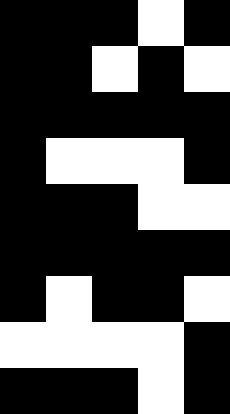[["black", "black", "black", "white", "black"], ["black", "black", "white", "black", "white"], ["black", "black", "black", "black", "black"], ["black", "white", "white", "white", "black"], ["black", "black", "black", "white", "white"], ["black", "black", "black", "black", "black"], ["black", "white", "black", "black", "white"], ["white", "white", "white", "white", "black"], ["black", "black", "black", "white", "black"]]